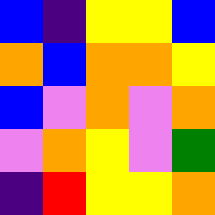[["blue", "indigo", "yellow", "yellow", "blue"], ["orange", "blue", "orange", "orange", "yellow"], ["blue", "violet", "orange", "violet", "orange"], ["violet", "orange", "yellow", "violet", "green"], ["indigo", "red", "yellow", "yellow", "orange"]]